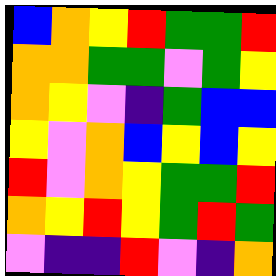[["blue", "orange", "yellow", "red", "green", "green", "red"], ["orange", "orange", "green", "green", "violet", "green", "yellow"], ["orange", "yellow", "violet", "indigo", "green", "blue", "blue"], ["yellow", "violet", "orange", "blue", "yellow", "blue", "yellow"], ["red", "violet", "orange", "yellow", "green", "green", "red"], ["orange", "yellow", "red", "yellow", "green", "red", "green"], ["violet", "indigo", "indigo", "red", "violet", "indigo", "orange"]]